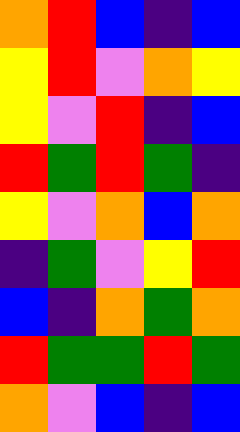[["orange", "red", "blue", "indigo", "blue"], ["yellow", "red", "violet", "orange", "yellow"], ["yellow", "violet", "red", "indigo", "blue"], ["red", "green", "red", "green", "indigo"], ["yellow", "violet", "orange", "blue", "orange"], ["indigo", "green", "violet", "yellow", "red"], ["blue", "indigo", "orange", "green", "orange"], ["red", "green", "green", "red", "green"], ["orange", "violet", "blue", "indigo", "blue"]]